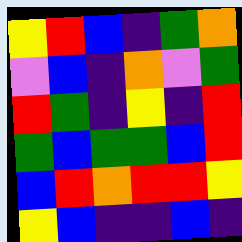[["yellow", "red", "blue", "indigo", "green", "orange"], ["violet", "blue", "indigo", "orange", "violet", "green"], ["red", "green", "indigo", "yellow", "indigo", "red"], ["green", "blue", "green", "green", "blue", "red"], ["blue", "red", "orange", "red", "red", "yellow"], ["yellow", "blue", "indigo", "indigo", "blue", "indigo"]]